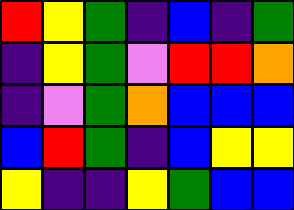[["red", "yellow", "green", "indigo", "blue", "indigo", "green"], ["indigo", "yellow", "green", "violet", "red", "red", "orange"], ["indigo", "violet", "green", "orange", "blue", "blue", "blue"], ["blue", "red", "green", "indigo", "blue", "yellow", "yellow"], ["yellow", "indigo", "indigo", "yellow", "green", "blue", "blue"]]